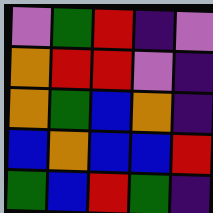[["violet", "green", "red", "indigo", "violet"], ["orange", "red", "red", "violet", "indigo"], ["orange", "green", "blue", "orange", "indigo"], ["blue", "orange", "blue", "blue", "red"], ["green", "blue", "red", "green", "indigo"]]